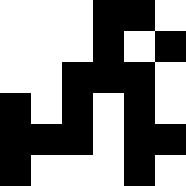[["white", "white", "white", "black", "black", "white"], ["white", "white", "white", "black", "white", "black"], ["white", "white", "black", "black", "black", "white"], ["black", "white", "black", "white", "black", "white"], ["black", "black", "black", "white", "black", "black"], ["black", "white", "white", "white", "black", "white"]]